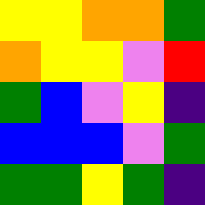[["yellow", "yellow", "orange", "orange", "green"], ["orange", "yellow", "yellow", "violet", "red"], ["green", "blue", "violet", "yellow", "indigo"], ["blue", "blue", "blue", "violet", "green"], ["green", "green", "yellow", "green", "indigo"]]